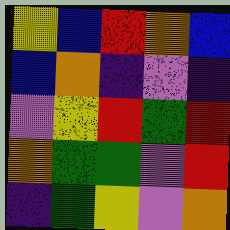[["yellow", "blue", "red", "orange", "blue"], ["blue", "orange", "indigo", "violet", "indigo"], ["violet", "yellow", "red", "green", "red"], ["orange", "green", "green", "violet", "red"], ["indigo", "green", "yellow", "violet", "orange"]]